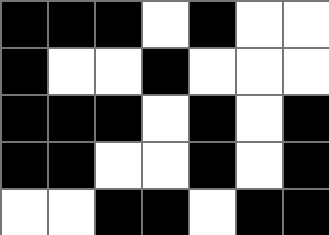[["black", "black", "black", "white", "black", "white", "white"], ["black", "white", "white", "black", "white", "white", "white"], ["black", "black", "black", "white", "black", "white", "black"], ["black", "black", "white", "white", "black", "white", "black"], ["white", "white", "black", "black", "white", "black", "black"]]